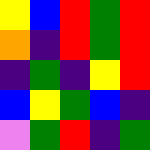[["yellow", "blue", "red", "green", "red"], ["orange", "indigo", "red", "green", "red"], ["indigo", "green", "indigo", "yellow", "red"], ["blue", "yellow", "green", "blue", "indigo"], ["violet", "green", "red", "indigo", "green"]]